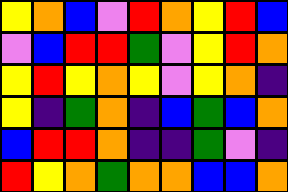[["yellow", "orange", "blue", "violet", "red", "orange", "yellow", "red", "blue"], ["violet", "blue", "red", "red", "green", "violet", "yellow", "red", "orange"], ["yellow", "red", "yellow", "orange", "yellow", "violet", "yellow", "orange", "indigo"], ["yellow", "indigo", "green", "orange", "indigo", "blue", "green", "blue", "orange"], ["blue", "red", "red", "orange", "indigo", "indigo", "green", "violet", "indigo"], ["red", "yellow", "orange", "green", "orange", "orange", "blue", "blue", "orange"]]